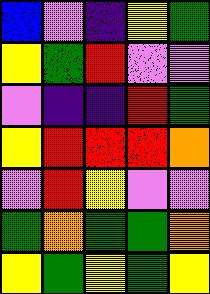[["blue", "violet", "indigo", "yellow", "green"], ["yellow", "green", "red", "violet", "violet"], ["violet", "indigo", "indigo", "red", "green"], ["yellow", "red", "red", "red", "orange"], ["violet", "red", "yellow", "violet", "violet"], ["green", "orange", "green", "green", "orange"], ["yellow", "green", "yellow", "green", "yellow"]]